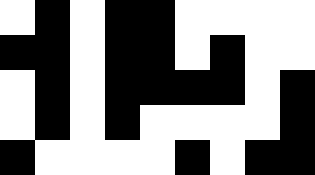[["white", "black", "white", "black", "black", "white", "white", "white", "white"], ["black", "black", "white", "black", "black", "white", "black", "white", "white"], ["white", "black", "white", "black", "black", "black", "black", "white", "black"], ["white", "black", "white", "black", "white", "white", "white", "white", "black"], ["black", "white", "white", "white", "white", "black", "white", "black", "black"]]